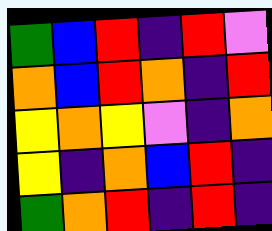[["green", "blue", "red", "indigo", "red", "violet"], ["orange", "blue", "red", "orange", "indigo", "red"], ["yellow", "orange", "yellow", "violet", "indigo", "orange"], ["yellow", "indigo", "orange", "blue", "red", "indigo"], ["green", "orange", "red", "indigo", "red", "indigo"]]